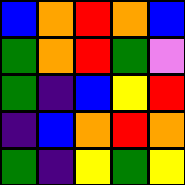[["blue", "orange", "red", "orange", "blue"], ["green", "orange", "red", "green", "violet"], ["green", "indigo", "blue", "yellow", "red"], ["indigo", "blue", "orange", "red", "orange"], ["green", "indigo", "yellow", "green", "yellow"]]